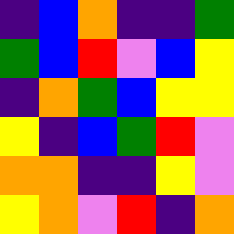[["indigo", "blue", "orange", "indigo", "indigo", "green"], ["green", "blue", "red", "violet", "blue", "yellow"], ["indigo", "orange", "green", "blue", "yellow", "yellow"], ["yellow", "indigo", "blue", "green", "red", "violet"], ["orange", "orange", "indigo", "indigo", "yellow", "violet"], ["yellow", "orange", "violet", "red", "indigo", "orange"]]